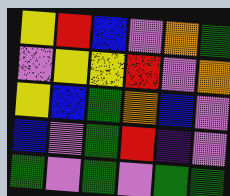[["yellow", "red", "blue", "violet", "orange", "green"], ["violet", "yellow", "yellow", "red", "violet", "orange"], ["yellow", "blue", "green", "orange", "blue", "violet"], ["blue", "violet", "green", "red", "indigo", "violet"], ["green", "violet", "green", "violet", "green", "green"]]